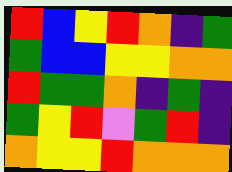[["red", "blue", "yellow", "red", "orange", "indigo", "green"], ["green", "blue", "blue", "yellow", "yellow", "orange", "orange"], ["red", "green", "green", "orange", "indigo", "green", "indigo"], ["green", "yellow", "red", "violet", "green", "red", "indigo"], ["orange", "yellow", "yellow", "red", "orange", "orange", "orange"]]